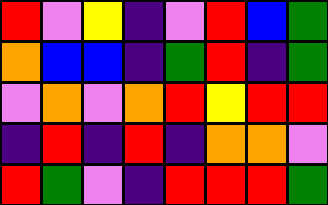[["red", "violet", "yellow", "indigo", "violet", "red", "blue", "green"], ["orange", "blue", "blue", "indigo", "green", "red", "indigo", "green"], ["violet", "orange", "violet", "orange", "red", "yellow", "red", "red"], ["indigo", "red", "indigo", "red", "indigo", "orange", "orange", "violet"], ["red", "green", "violet", "indigo", "red", "red", "red", "green"]]